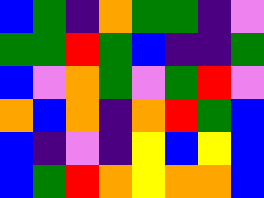[["blue", "green", "indigo", "orange", "green", "green", "indigo", "violet"], ["green", "green", "red", "green", "blue", "indigo", "indigo", "green"], ["blue", "violet", "orange", "green", "violet", "green", "red", "violet"], ["orange", "blue", "orange", "indigo", "orange", "red", "green", "blue"], ["blue", "indigo", "violet", "indigo", "yellow", "blue", "yellow", "blue"], ["blue", "green", "red", "orange", "yellow", "orange", "orange", "blue"]]